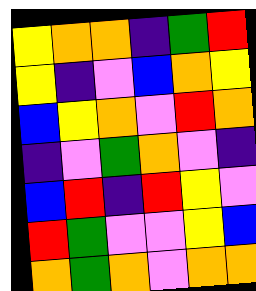[["yellow", "orange", "orange", "indigo", "green", "red"], ["yellow", "indigo", "violet", "blue", "orange", "yellow"], ["blue", "yellow", "orange", "violet", "red", "orange"], ["indigo", "violet", "green", "orange", "violet", "indigo"], ["blue", "red", "indigo", "red", "yellow", "violet"], ["red", "green", "violet", "violet", "yellow", "blue"], ["orange", "green", "orange", "violet", "orange", "orange"]]